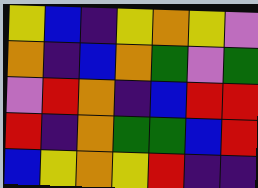[["yellow", "blue", "indigo", "yellow", "orange", "yellow", "violet"], ["orange", "indigo", "blue", "orange", "green", "violet", "green"], ["violet", "red", "orange", "indigo", "blue", "red", "red"], ["red", "indigo", "orange", "green", "green", "blue", "red"], ["blue", "yellow", "orange", "yellow", "red", "indigo", "indigo"]]